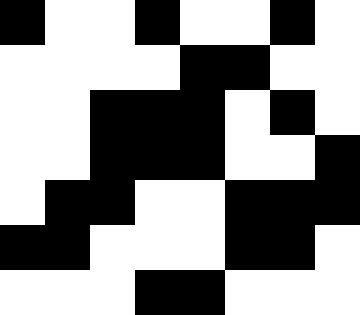[["black", "white", "white", "black", "white", "white", "black", "white"], ["white", "white", "white", "white", "black", "black", "white", "white"], ["white", "white", "black", "black", "black", "white", "black", "white"], ["white", "white", "black", "black", "black", "white", "white", "black"], ["white", "black", "black", "white", "white", "black", "black", "black"], ["black", "black", "white", "white", "white", "black", "black", "white"], ["white", "white", "white", "black", "black", "white", "white", "white"]]